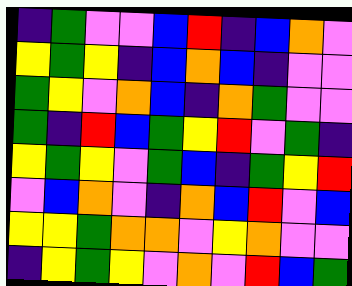[["indigo", "green", "violet", "violet", "blue", "red", "indigo", "blue", "orange", "violet"], ["yellow", "green", "yellow", "indigo", "blue", "orange", "blue", "indigo", "violet", "violet"], ["green", "yellow", "violet", "orange", "blue", "indigo", "orange", "green", "violet", "violet"], ["green", "indigo", "red", "blue", "green", "yellow", "red", "violet", "green", "indigo"], ["yellow", "green", "yellow", "violet", "green", "blue", "indigo", "green", "yellow", "red"], ["violet", "blue", "orange", "violet", "indigo", "orange", "blue", "red", "violet", "blue"], ["yellow", "yellow", "green", "orange", "orange", "violet", "yellow", "orange", "violet", "violet"], ["indigo", "yellow", "green", "yellow", "violet", "orange", "violet", "red", "blue", "green"]]